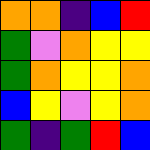[["orange", "orange", "indigo", "blue", "red"], ["green", "violet", "orange", "yellow", "yellow"], ["green", "orange", "yellow", "yellow", "orange"], ["blue", "yellow", "violet", "yellow", "orange"], ["green", "indigo", "green", "red", "blue"]]